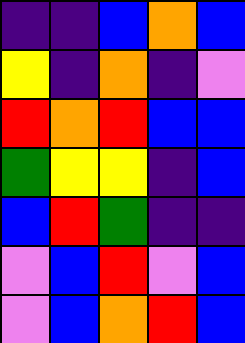[["indigo", "indigo", "blue", "orange", "blue"], ["yellow", "indigo", "orange", "indigo", "violet"], ["red", "orange", "red", "blue", "blue"], ["green", "yellow", "yellow", "indigo", "blue"], ["blue", "red", "green", "indigo", "indigo"], ["violet", "blue", "red", "violet", "blue"], ["violet", "blue", "orange", "red", "blue"]]